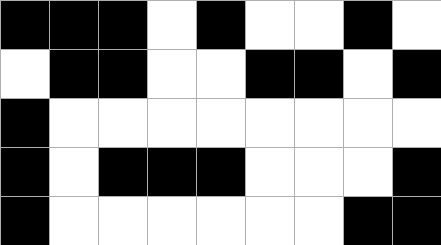[["black", "black", "black", "white", "black", "white", "white", "black", "white"], ["white", "black", "black", "white", "white", "black", "black", "white", "black"], ["black", "white", "white", "white", "white", "white", "white", "white", "white"], ["black", "white", "black", "black", "black", "white", "white", "white", "black"], ["black", "white", "white", "white", "white", "white", "white", "black", "black"]]